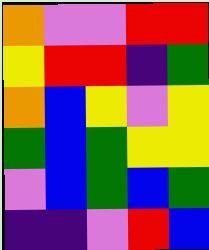[["orange", "violet", "violet", "red", "red"], ["yellow", "red", "red", "indigo", "green"], ["orange", "blue", "yellow", "violet", "yellow"], ["green", "blue", "green", "yellow", "yellow"], ["violet", "blue", "green", "blue", "green"], ["indigo", "indigo", "violet", "red", "blue"]]